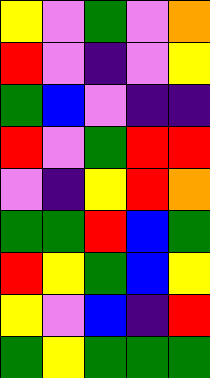[["yellow", "violet", "green", "violet", "orange"], ["red", "violet", "indigo", "violet", "yellow"], ["green", "blue", "violet", "indigo", "indigo"], ["red", "violet", "green", "red", "red"], ["violet", "indigo", "yellow", "red", "orange"], ["green", "green", "red", "blue", "green"], ["red", "yellow", "green", "blue", "yellow"], ["yellow", "violet", "blue", "indigo", "red"], ["green", "yellow", "green", "green", "green"]]